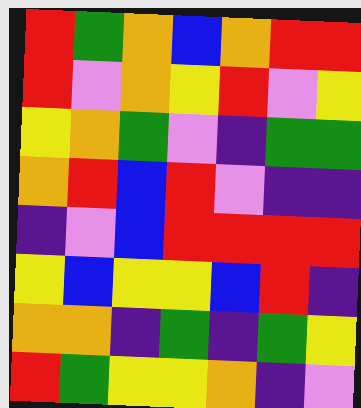[["red", "green", "orange", "blue", "orange", "red", "red"], ["red", "violet", "orange", "yellow", "red", "violet", "yellow"], ["yellow", "orange", "green", "violet", "indigo", "green", "green"], ["orange", "red", "blue", "red", "violet", "indigo", "indigo"], ["indigo", "violet", "blue", "red", "red", "red", "red"], ["yellow", "blue", "yellow", "yellow", "blue", "red", "indigo"], ["orange", "orange", "indigo", "green", "indigo", "green", "yellow"], ["red", "green", "yellow", "yellow", "orange", "indigo", "violet"]]